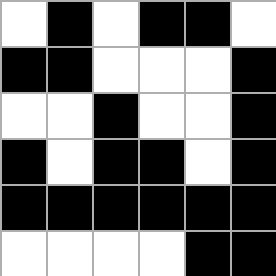[["white", "black", "white", "black", "black", "white"], ["black", "black", "white", "white", "white", "black"], ["white", "white", "black", "white", "white", "black"], ["black", "white", "black", "black", "white", "black"], ["black", "black", "black", "black", "black", "black"], ["white", "white", "white", "white", "black", "black"]]